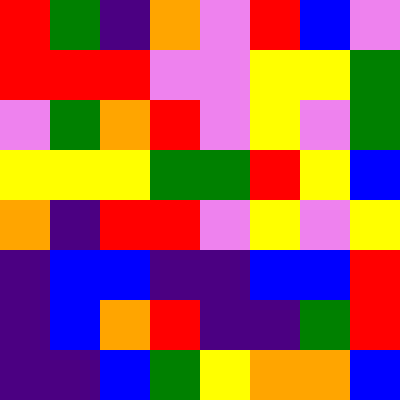[["red", "green", "indigo", "orange", "violet", "red", "blue", "violet"], ["red", "red", "red", "violet", "violet", "yellow", "yellow", "green"], ["violet", "green", "orange", "red", "violet", "yellow", "violet", "green"], ["yellow", "yellow", "yellow", "green", "green", "red", "yellow", "blue"], ["orange", "indigo", "red", "red", "violet", "yellow", "violet", "yellow"], ["indigo", "blue", "blue", "indigo", "indigo", "blue", "blue", "red"], ["indigo", "blue", "orange", "red", "indigo", "indigo", "green", "red"], ["indigo", "indigo", "blue", "green", "yellow", "orange", "orange", "blue"]]